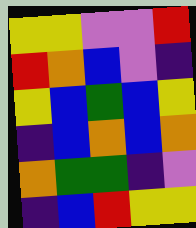[["yellow", "yellow", "violet", "violet", "red"], ["red", "orange", "blue", "violet", "indigo"], ["yellow", "blue", "green", "blue", "yellow"], ["indigo", "blue", "orange", "blue", "orange"], ["orange", "green", "green", "indigo", "violet"], ["indigo", "blue", "red", "yellow", "yellow"]]